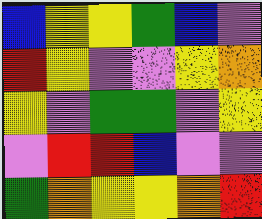[["blue", "yellow", "yellow", "green", "blue", "violet"], ["red", "yellow", "violet", "violet", "yellow", "orange"], ["yellow", "violet", "green", "green", "violet", "yellow"], ["violet", "red", "red", "blue", "violet", "violet"], ["green", "orange", "yellow", "yellow", "orange", "red"]]